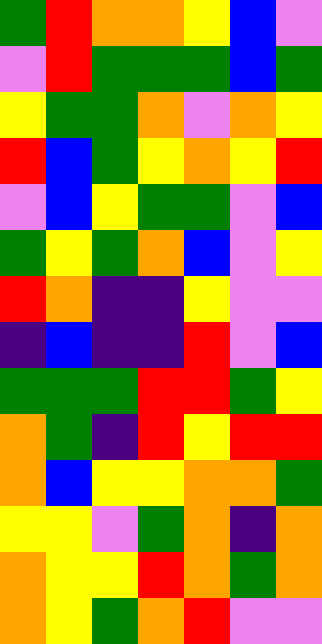[["green", "red", "orange", "orange", "yellow", "blue", "violet"], ["violet", "red", "green", "green", "green", "blue", "green"], ["yellow", "green", "green", "orange", "violet", "orange", "yellow"], ["red", "blue", "green", "yellow", "orange", "yellow", "red"], ["violet", "blue", "yellow", "green", "green", "violet", "blue"], ["green", "yellow", "green", "orange", "blue", "violet", "yellow"], ["red", "orange", "indigo", "indigo", "yellow", "violet", "violet"], ["indigo", "blue", "indigo", "indigo", "red", "violet", "blue"], ["green", "green", "green", "red", "red", "green", "yellow"], ["orange", "green", "indigo", "red", "yellow", "red", "red"], ["orange", "blue", "yellow", "yellow", "orange", "orange", "green"], ["yellow", "yellow", "violet", "green", "orange", "indigo", "orange"], ["orange", "yellow", "yellow", "red", "orange", "green", "orange"], ["orange", "yellow", "green", "orange", "red", "violet", "violet"]]